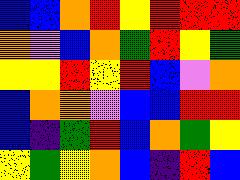[["blue", "blue", "orange", "red", "yellow", "red", "red", "red"], ["orange", "violet", "blue", "orange", "green", "red", "yellow", "green"], ["yellow", "yellow", "red", "yellow", "red", "blue", "violet", "orange"], ["blue", "orange", "orange", "violet", "blue", "blue", "red", "red"], ["blue", "indigo", "green", "red", "blue", "orange", "green", "yellow"], ["yellow", "green", "yellow", "orange", "blue", "indigo", "red", "blue"]]